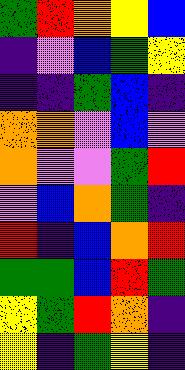[["green", "red", "orange", "yellow", "blue"], ["indigo", "violet", "blue", "green", "yellow"], ["indigo", "indigo", "green", "blue", "indigo"], ["orange", "orange", "violet", "blue", "violet"], ["orange", "violet", "violet", "green", "red"], ["violet", "blue", "orange", "green", "indigo"], ["red", "indigo", "blue", "orange", "red"], ["green", "green", "blue", "red", "green"], ["yellow", "green", "red", "orange", "indigo"], ["yellow", "indigo", "green", "yellow", "indigo"]]